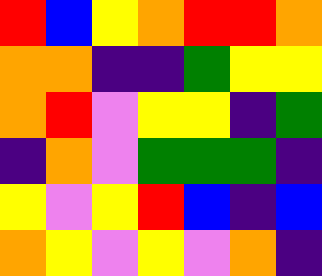[["red", "blue", "yellow", "orange", "red", "red", "orange"], ["orange", "orange", "indigo", "indigo", "green", "yellow", "yellow"], ["orange", "red", "violet", "yellow", "yellow", "indigo", "green"], ["indigo", "orange", "violet", "green", "green", "green", "indigo"], ["yellow", "violet", "yellow", "red", "blue", "indigo", "blue"], ["orange", "yellow", "violet", "yellow", "violet", "orange", "indigo"]]